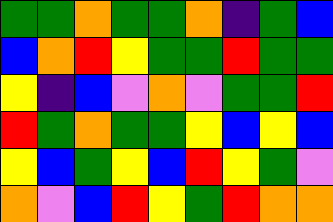[["green", "green", "orange", "green", "green", "orange", "indigo", "green", "blue"], ["blue", "orange", "red", "yellow", "green", "green", "red", "green", "green"], ["yellow", "indigo", "blue", "violet", "orange", "violet", "green", "green", "red"], ["red", "green", "orange", "green", "green", "yellow", "blue", "yellow", "blue"], ["yellow", "blue", "green", "yellow", "blue", "red", "yellow", "green", "violet"], ["orange", "violet", "blue", "red", "yellow", "green", "red", "orange", "orange"]]